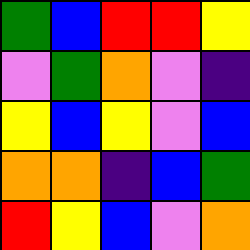[["green", "blue", "red", "red", "yellow"], ["violet", "green", "orange", "violet", "indigo"], ["yellow", "blue", "yellow", "violet", "blue"], ["orange", "orange", "indigo", "blue", "green"], ["red", "yellow", "blue", "violet", "orange"]]